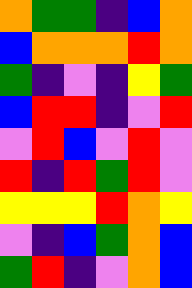[["orange", "green", "green", "indigo", "blue", "orange"], ["blue", "orange", "orange", "orange", "red", "orange"], ["green", "indigo", "violet", "indigo", "yellow", "green"], ["blue", "red", "red", "indigo", "violet", "red"], ["violet", "red", "blue", "violet", "red", "violet"], ["red", "indigo", "red", "green", "red", "violet"], ["yellow", "yellow", "yellow", "red", "orange", "yellow"], ["violet", "indigo", "blue", "green", "orange", "blue"], ["green", "red", "indigo", "violet", "orange", "blue"]]